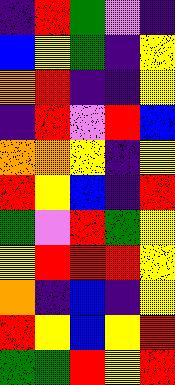[["indigo", "red", "green", "violet", "indigo"], ["blue", "yellow", "green", "indigo", "yellow"], ["orange", "red", "indigo", "indigo", "yellow"], ["indigo", "red", "violet", "red", "blue"], ["orange", "orange", "yellow", "indigo", "yellow"], ["red", "yellow", "blue", "indigo", "red"], ["green", "violet", "red", "green", "yellow"], ["yellow", "red", "red", "red", "yellow"], ["orange", "indigo", "blue", "indigo", "yellow"], ["red", "yellow", "blue", "yellow", "red"], ["green", "green", "red", "yellow", "red"]]